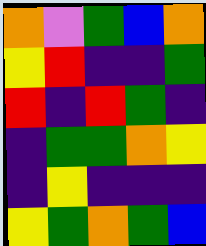[["orange", "violet", "green", "blue", "orange"], ["yellow", "red", "indigo", "indigo", "green"], ["red", "indigo", "red", "green", "indigo"], ["indigo", "green", "green", "orange", "yellow"], ["indigo", "yellow", "indigo", "indigo", "indigo"], ["yellow", "green", "orange", "green", "blue"]]